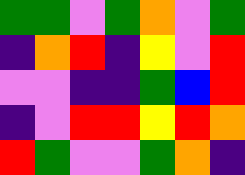[["green", "green", "violet", "green", "orange", "violet", "green"], ["indigo", "orange", "red", "indigo", "yellow", "violet", "red"], ["violet", "violet", "indigo", "indigo", "green", "blue", "red"], ["indigo", "violet", "red", "red", "yellow", "red", "orange"], ["red", "green", "violet", "violet", "green", "orange", "indigo"]]